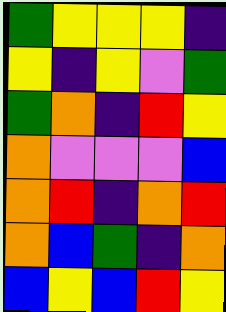[["green", "yellow", "yellow", "yellow", "indigo"], ["yellow", "indigo", "yellow", "violet", "green"], ["green", "orange", "indigo", "red", "yellow"], ["orange", "violet", "violet", "violet", "blue"], ["orange", "red", "indigo", "orange", "red"], ["orange", "blue", "green", "indigo", "orange"], ["blue", "yellow", "blue", "red", "yellow"]]